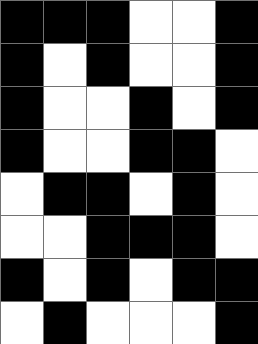[["black", "black", "black", "white", "white", "black"], ["black", "white", "black", "white", "white", "black"], ["black", "white", "white", "black", "white", "black"], ["black", "white", "white", "black", "black", "white"], ["white", "black", "black", "white", "black", "white"], ["white", "white", "black", "black", "black", "white"], ["black", "white", "black", "white", "black", "black"], ["white", "black", "white", "white", "white", "black"]]